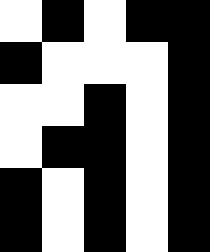[["white", "black", "white", "black", "black"], ["black", "white", "white", "white", "black"], ["white", "white", "black", "white", "black"], ["white", "black", "black", "white", "black"], ["black", "white", "black", "white", "black"], ["black", "white", "black", "white", "black"]]